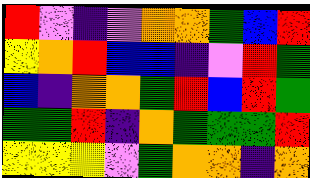[["red", "violet", "indigo", "violet", "orange", "orange", "green", "blue", "red"], ["yellow", "orange", "red", "blue", "blue", "indigo", "violet", "red", "green"], ["blue", "indigo", "orange", "orange", "green", "red", "blue", "red", "green"], ["green", "green", "red", "indigo", "orange", "green", "green", "green", "red"], ["yellow", "yellow", "yellow", "violet", "green", "orange", "orange", "indigo", "orange"]]